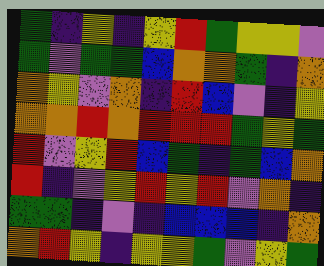[["green", "indigo", "yellow", "indigo", "yellow", "red", "green", "yellow", "yellow", "violet"], ["green", "violet", "green", "green", "blue", "orange", "orange", "green", "indigo", "orange"], ["orange", "yellow", "violet", "orange", "indigo", "red", "blue", "violet", "indigo", "yellow"], ["orange", "orange", "red", "orange", "red", "red", "red", "green", "yellow", "green"], ["red", "violet", "yellow", "red", "blue", "green", "indigo", "green", "blue", "orange"], ["red", "indigo", "violet", "yellow", "red", "yellow", "red", "violet", "orange", "indigo"], ["green", "green", "indigo", "violet", "indigo", "blue", "blue", "blue", "indigo", "orange"], ["orange", "red", "yellow", "indigo", "yellow", "yellow", "green", "violet", "yellow", "green"]]